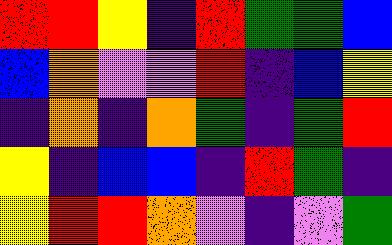[["red", "red", "yellow", "indigo", "red", "green", "green", "blue"], ["blue", "orange", "violet", "violet", "red", "indigo", "blue", "yellow"], ["indigo", "orange", "indigo", "orange", "green", "indigo", "green", "red"], ["yellow", "indigo", "blue", "blue", "indigo", "red", "green", "indigo"], ["yellow", "red", "red", "orange", "violet", "indigo", "violet", "green"]]